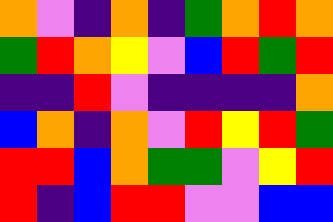[["orange", "violet", "indigo", "orange", "indigo", "green", "orange", "red", "orange"], ["green", "red", "orange", "yellow", "violet", "blue", "red", "green", "red"], ["indigo", "indigo", "red", "violet", "indigo", "indigo", "indigo", "indigo", "orange"], ["blue", "orange", "indigo", "orange", "violet", "red", "yellow", "red", "green"], ["red", "red", "blue", "orange", "green", "green", "violet", "yellow", "red"], ["red", "indigo", "blue", "red", "red", "violet", "violet", "blue", "blue"]]